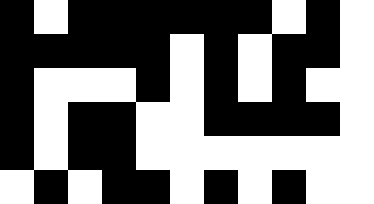[["black", "white", "black", "black", "black", "black", "black", "black", "white", "black", "white"], ["black", "black", "black", "black", "black", "white", "black", "white", "black", "black", "white"], ["black", "white", "white", "white", "black", "white", "black", "white", "black", "white", "white"], ["black", "white", "black", "black", "white", "white", "black", "black", "black", "black", "white"], ["black", "white", "black", "black", "white", "white", "white", "white", "white", "white", "white"], ["white", "black", "white", "black", "black", "white", "black", "white", "black", "white", "white"]]